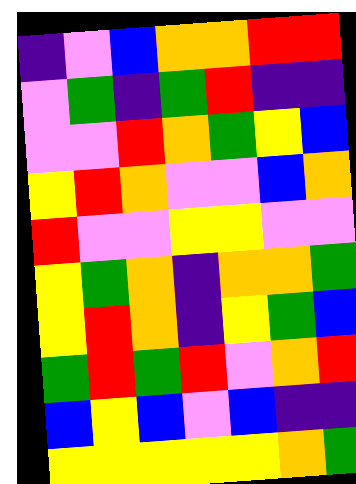[["indigo", "violet", "blue", "orange", "orange", "red", "red"], ["violet", "green", "indigo", "green", "red", "indigo", "indigo"], ["violet", "violet", "red", "orange", "green", "yellow", "blue"], ["yellow", "red", "orange", "violet", "violet", "blue", "orange"], ["red", "violet", "violet", "yellow", "yellow", "violet", "violet"], ["yellow", "green", "orange", "indigo", "orange", "orange", "green"], ["yellow", "red", "orange", "indigo", "yellow", "green", "blue"], ["green", "red", "green", "red", "violet", "orange", "red"], ["blue", "yellow", "blue", "violet", "blue", "indigo", "indigo"], ["yellow", "yellow", "yellow", "yellow", "yellow", "orange", "green"]]